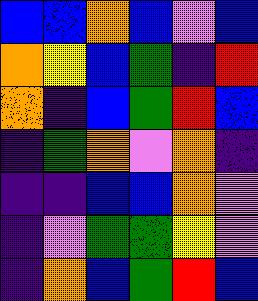[["blue", "blue", "orange", "blue", "violet", "blue"], ["orange", "yellow", "blue", "green", "indigo", "red"], ["orange", "indigo", "blue", "green", "red", "blue"], ["indigo", "green", "orange", "violet", "orange", "indigo"], ["indigo", "indigo", "blue", "blue", "orange", "violet"], ["indigo", "violet", "green", "green", "yellow", "violet"], ["indigo", "orange", "blue", "green", "red", "blue"]]